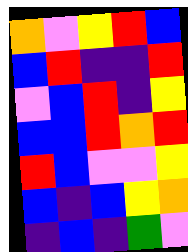[["orange", "violet", "yellow", "red", "blue"], ["blue", "red", "indigo", "indigo", "red"], ["violet", "blue", "red", "indigo", "yellow"], ["blue", "blue", "red", "orange", "red"], ["red", "blue", "violet", "violet", "yellow"], ["blue", "indigo", "blue", "yellow", "orange"], ["indigo", "blue", "indigo", "green", "violet"]]